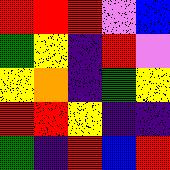[["red", "red", "red", "violet", "blue"], ["green", "yellow", "indigo", "red", "violet"], ["yellow", "orange", "indigo", "green", "yellow"], ["red", "red", "yellow", "indigo", "indigo"], ["green", "indigo", "red", "blue", "red"]]